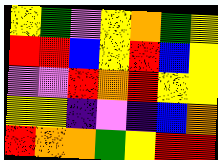[["yellow", "green", "violet", "yellow", "orange", "green", "yellow"], ["red", "red", "blue", "yellow", "red", "blue", "yellow"], ["violet", "violet", "red", "orange", "red", "yellow", "yellow"], ["yellow", "yellow", "indigo", "violet", "indigo", "blue", "orange"], ["red", "orange", "orange", "green", "yellow", "red", "red"]]